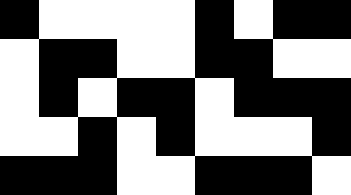[["black", "white", "white", "white", "white", "black", "white", "black", "black"], ["white", "black", "black", "white", "white", "black", "black", "white", "white"], ["white", "black", "white", "black", "black", "white", "black", "black", "black"], ["white", "white", "black", "white", "black", "white", "white", "white", "black"], ["black", "black", "black", "white", "white", "black", "black", "black", "white"]]